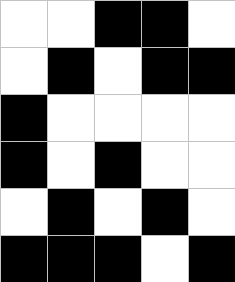[["white", "white", "black", "black", "white"], ["white", "black", "white", "black", "black"], ["black", "white", "white", "white", "white"], ["black", "white", "black", "white", "white"], ["white", "black", "white", "black", "white"], ["black", "black", "black", "white", "black"]]